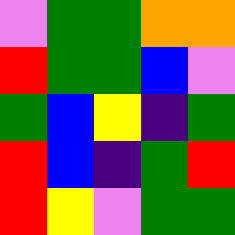[["violet", "green", "green", "orange", "orange"], ["red", "green", "green", "blue", "violet"], ["green", "blue", "yellow", "indigo", "green"], ["red", "blue", "indigo", "green", "red"], ["red", "yellow", "violet", "green", "green"]]